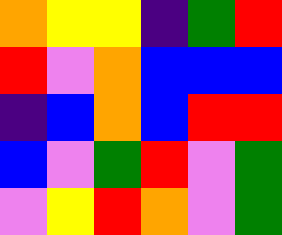[["orange", "yellow", "yellow", "indigo", "green", "red"], ["red", "violet", "orange", "blue", "blue", "blue"], ["indigo", "blue", "orange", "blue", "red", "red"], ["blue", "violet", "green", "red", "violet", "green"], ["violet", "yellow", "red", "orange", "violet", "green"]]